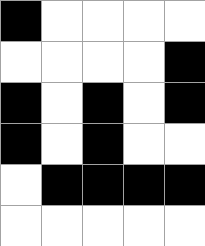[["black", "white", "white", "white", "white"], ["white", "white", "white", "white", "black"], ["black", "white", "black", "white", "black"], ["black", "white", "black", "white", "white"], ["white", "black", "black", "black", "black"], ["white", "white", "white", "white", "white"]]